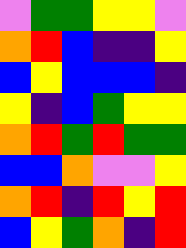[["violet", "green", "green", "yellow", "yellow", "violet"], ["orange", "red", "blue", "indigo", "indigo", "yellow"], ["blue", "yellow", "blue", "blue", "blue", "indigo"], ["yellow", "indigo", "blue", "green", "yellow", "yellow"], ["orange", "red", "green", "red", "green", "green"], ["blue", "blue", "orange", "violet", "violet", "yellow"], ["orange", "red", "indigo", "red", "yellow", "red"], ["blue", "yellow", "green", "orange", "indigo", "red"]]